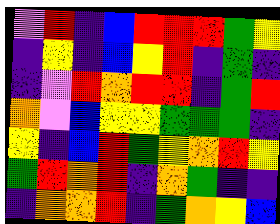[["violet", "red", "indigo", "blue", "red", "red", "red", "green", "yellow"], ["indigo", "yellow", "indigo", "blue", "yellow", "red", "indigo", "green", "indigo"], ["indigo", "violet", "red", "orange", "red", "red", "indigo", "green", "red"], ["orange", "violet", "blue", "yellow", "yellow", "green", "green", "green", "indigo"], ["yellow", "indigo", "blue", "red", "green", "yellow", "orange", "red", "yellow"], ["green", "red", "orange", "red", "indigo", "orange", "green", "indigo", "indigo"], ["indigo", "orange", "orange", "red", "indigo", "green", "orange", "yellow", "blue"]]